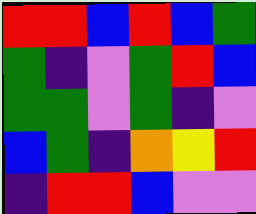[["red", "red", "blue", "red", "blue", "green"], ["green", "indigo", "violet", "green", "red", "blue"], ["green", "green", "violet", "green", "indigo", "violet"], ["blue", "green", "indigo", "orange", "yellow", "red"], ["indigo", "red", "red", "blue", "violet", "violet"]]